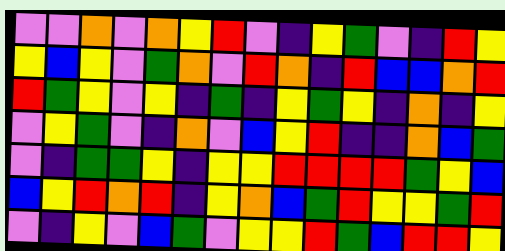[["violet", "violet", "orange", "violet", "orange", "yellow", "red", "violet", "indigo", "yellow", "green", "violet", "indigo", "red", "yellow"], ["yellow", "blue", "yellow", "violet", "green", "orange", "violet", "red", "orange", "indigo", "red", "blue", "blue", "orange", "red"], ["red", "green", "yellow", "violet", "yellow", "indigo", "green", "indigo", "yellow", "green", "yellow", "indigo", "orange", "indigo", "yellow"], ["violet", "yellow", "green", "violet", "indigo", "orange", "violet", "blue", "yellow", "red", "indigo", "indigo", "orange", "blue", "green"], ["violet", "indigo", "green", "green", "yellow", "indigo", "yellow", "yellow", "red", "red", "red", "red", "green", "yellow", "blue"], ["blue", "yellow", "red", "orange", "red", "indigo", "yellow", "orange", "blue", "green", "red", "yellow", "yellow", "green", "red"], ["violet", "indigo", "yellow", "violet", "blue", "green", "violet", "yellow", "yellow", "red", "green", "blue", "red", "red", "yellow"]]